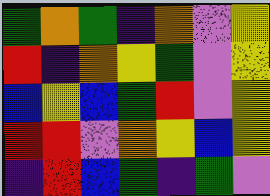[["green", "orange", "green", "indigo", "orange", "violet", "yellow"], ["red", "indigo", "orange", "yellow", "green", "violet", "yellow"], ["blue", "yellow", "blue", "green", "red", "violet", "yellow"], ["red", "red", "violet", "orange", "yellow", "blue", "yellow"], ["indigo", "red", "blue", "green", "indigo", "green", "violet"]]